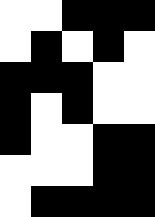[["white", "white", "black", "black", "black"], ["white", "black", "white", "black", "white"], ["black", "black", "black", "white", "white"], ["black", "white", "black", "white", "white"], ["black", "white", "white", "black", "black"], ["white", "white", "white", "black", "black"], ["white", "black", "black", "black", "black"]]